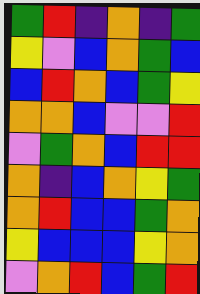[["green", "red", "indigo", "orange", "indigo", "green"], ["yellow", "violet", "blue", "orange", "green", "blue"], ["blue", "red", "orange", "blue", "green", "yellow"], ["orange", "orange", "blue", "violet", "violet", "red"], ["violet", "green", "orange", "blue", "red", "red"], ["orange", "indigo", "blue", "orange", "yellow", "green"], ["orange", "red", "blue", "blue", "green", "orange"], ["yellow", "blue", "blue", "blue", "yellow", "orange"], ["violet", "orange", "red", "blue", "green", "red"]]